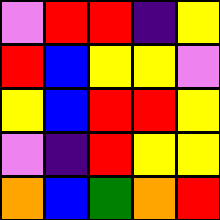[["violet", "red", "red", "indigo", "yellow"], ["red", "blue", "yellow", "yellow", "violet"], ["yellow", "blue", "red", "red", "yellow"], ["violet", "indigo", "red", "yellow", "yellow"], ["orange", "blue", "green", "orange", "red"]]